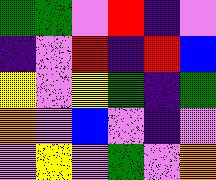[["green", "green", "violet", "red", "indigo", "violet"], ["indigo", "violet", "red", "indigo", "red", "blue"], ["yellow", "violet", "yellow", "green", "indigo", "green"], ["orange", "violet", "blue", "violet", "indigo", "violet"], ["violet", "yellow", "violet", "green", "violet", "orange"]]